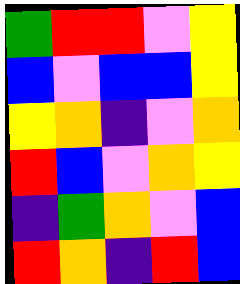[["green", "red", "red", "violet", "yellow"], ["blue", "violet", "blue", "blue", "yellow"], ["yellow", "orange", "indigo", "violet", "orange"], ["red", "blue", "violet", "orange", "yellow"], ["indigo", "green", "orange", "violet", "blue"], ["red", "orange", "indigo", "red", "blue"]]